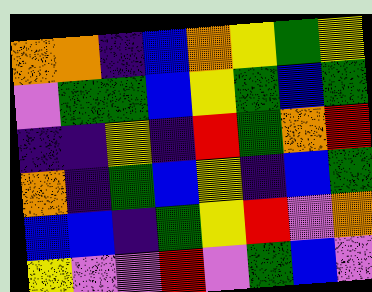[["orange", "orange", "indigo", "blue", "orange", "yellow", "green", "yellow"], ["violet", "green", "green", "blue", "yellow", "green", "blue", "green"], ["indigo", "indigo", "yellow", "indigo", "red", "green", "orange", "red"], ["orange", "indigo", "green", "blue", "yellow", "indigo", "blue", "green"], ["blue", "blue", "indigo", "green", "yellow", "red", "violet", "orange"], ["yellow", "violet", "violet", "red", "violet", "green", "blue", "violet"]]